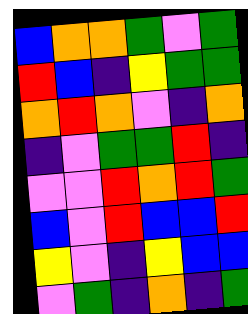[["blue", "orange", "orange", "green", "violet", "green"], ["red", "blue", "indigo", "yellow", "green", "green"], ["orange", "red", "orange", "violet", "indigo", "orange"], ["indigo", "violet", "green", "green", "red", "indigo"], ["violet", "violet", "red", "orange", "red", "green"], ["blue", "violet", "red", "blue", "blue", "red"], ["yellow", "violet", "indigo", "yellow", "blue", "blue"], ["violet", "green", "indigo", "orange", "indigo", "green"]]